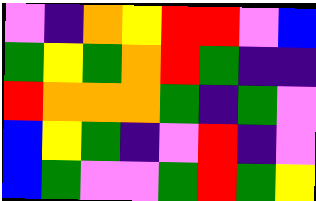[["violet", "indigo", "orange", "yellow", "red", "red", "violet", "blue"], ["green", "yellow", "green", "orange", "red", "green", "indigo", "indigo"], ["red", "orange", "orange", "orange", "green", "indigo", "green", "violet"], ["blue", "yellow", "green", "indigo", "violet", "red", "indigo", "violet"], ["blue", "green", "violet", "violet", "green", "red", "green", "yellow"]]